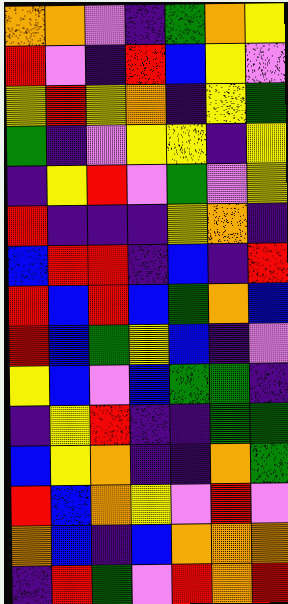[["orange", "orange", "violet", "indigo", "green", "orange", "yellow"], ["red", "violet", "indigo", "red", "blue", "yellow", "violet"], ["yellow", "red", "yellow", "orange", "indigo", "yellow", "green"], ["green", "indigo", "violet", "yellow", "yellow", "indigo", "yellow"], ["indigo", "yellow", "red", "violet", "green", "violet", "yellow"], ["red", "indigo", "indigo", "indigo", "yellow", "orange", "indigo"], ["blue", "red", "red", "indigo", "blue", "indigo", "red"], ["red", "blue", "red", "blue", "green", "orange", "blue"], ["red", "blue", "green", "yellow", "blue", "indigo", "violet"], ["yellow", "blue", "violet", "blue", "green", "green", "indigo"], ["indigo", "yellow", "red", "indigo", "indigo", "green", "green"], ["blue", "yellow", "orange", "indigo", "indigo", "orange", "green"], ["red", "blue", "orange", "yellow", "violet", "red", "violet"], ["orange", "blue", "indigo", "blue", "orange", "orange", "orange"], ["indigo", "red", "green", "violet", "red", "orange", "red"]]